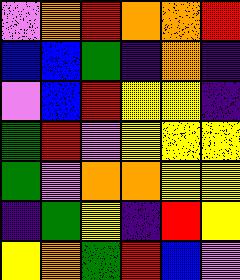[["violet", "orange", "red", "orange", "orange", "red"], ["blue", "blue", "green", "indigo", "orange", "indigo"], ["violet", "blue", "red", "yellow", "yellow", "indigo"], ["green", "red", "violet", "yellow", "yellow", "yellow"], ["green", "violet", "orange", "orange", "yellow", "yellow"], ["indigo", "green", "yellow", "indigo", "red", "yellow"], ["yellow", "orange", "green", "red", "blue", "violet"]]